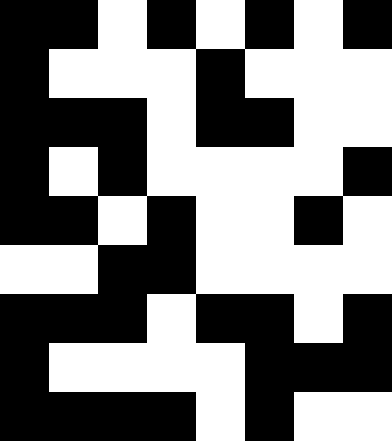[["black", "black", "white", "black", "white", "black", "white", "black"], ["black", "white", "white", "white", "black", "white", "white", "white"], ["black", "black", "black", "white", "black", "black", "white", "white"], ["black", "white", "black", "white", "white", "white", "white", "black"], ["black", "black", "white", "black", "white", "white", "black", "white"], ["white", "white", "black", "black", "white", "white", "white", "white"], ["black", "black", "black", "white", "black", "black", "white", "black"], ["black", "white", "white", "white", "white", "black", "black", "black"], ["black", "black", "black", "black", "white", "black", "white", "white"]]